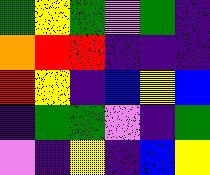[["green", "yellow", "green", "violet", "green", "indigo"], ["orange", "red", "red", "indigo", "indigo", "indigo"], ["red", "yellow", "indigo", "blue", "yellow", "blue"], ["indigo", "green", "green", "violet", "indigo", "green"], ["violet", "indigo", "yellow", "indigo", "blue", "yellow"]]